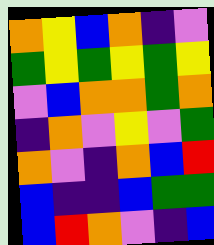[["orange", "yellow", "blue", "orange", "indigo", "violet"], ["green", "yellow", "green", "yellow", "green", "yellow"], ["violet", "blue", "orange", "orange", "green", "orange"], ["indigo", "orange", "violet", "yellow", "violet", "green"], ["orange", "violet", "indigo", "orange", "blue", "red"], ["blue", "indigo", "indigo", "blue", "green", "green"], ["blue", "red", "orange", "violet", "indigo", "blue"]]